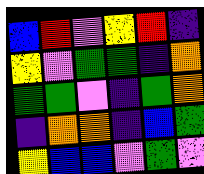[["blue", "red", "violet", "yellow", "red", "indigo"], ["yellow", "violet", "green", "green", "indigo", "orange"], ["green", "green", "violet", "indigo", "green", "orange"], ["indigo", "orange", "orange", "indigo", "blue", "green"], ["yellow", "blue", "blue", "violet", "green", "violet"]]